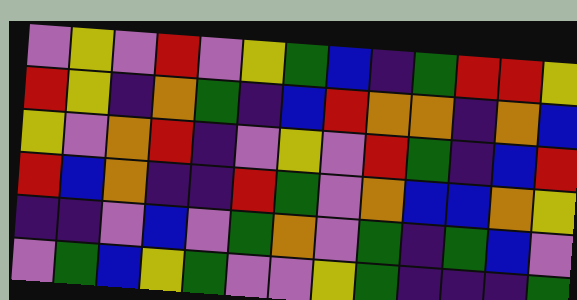[["violet", "yellow", "violet", "red", "violet", "yellow", "green", "blue", "indigo", "green", "red", "red", "yellow"], ["red", "yellow", "indigo", "orange", "green", "indigo", "blue", "red", "orange", "orange", "indigo", "orange", "blue"], ["yellow", "violet", "orange", "red", "indigo", "violet", "yellow", "violet", "red", "green", "indigo", "blue", "red"], ["red", "blue", "orange", "indigo", "indigo", "red", "green", "violet", "orange", "blue", "blue", "orange", "yellow"], ["indigo", "indigo", "violet", "blue", "violet", "green", "orange", "violet", "green", "indigo", "green", "blue", "violet"], ["violet", "green", "blue", "yellow", "green", "violet", "violet", "yellow", "green", "indigo", "indigo", "indigo", "green"]]